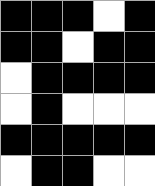[["black", "black", "black", "white", "black"], ["black", "black", "white", "black", "black"], ["white", "black", "black", "black", "black"], ["white", "black", "white", "white", "white"], ["black", "black", "black", "black", "black"], ["white", "black", "black", "white", "white"]]